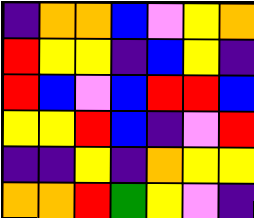[["indigo", "orange", "orange", "blue", "violet", "yellow", "orange"], ["red", "yellow", "yellow", "indigo", "blue", "yellow", "indigo"], ["red", "blue", "violet", "blue", "red", "red", "blue"], ["yellow", "yellow", "red", "blue", "indigo", "violet", "red"], ["indigo", "indigo", "yellow", "indigo", "orange", "yellow", "yellow"], ["orange", "orange", "red", "green", "yellow", "violet", "indigo"]]